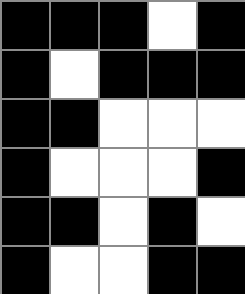[["black", "black", "black", "white", "black"], ["black", "white", "black", "black", "black"], ["black", "black", "white", "white", "white"], ["black", "white", "white", "white", "black"], ["black", "black", "white", "black", "white"], ["black", "white", "white", "black", "black"]]